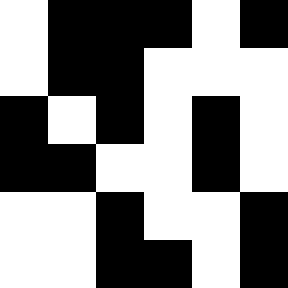[["white", "black", "black", "black", "white", "black"], ["white", "black", "black", "white", "white", "white"], ["black", "white", "black", "white", "black", "white"], ["black", "black", "white", "white", "black", "white"], ["white", "white", "black", "white", "white", "black"], ["white", "white", "black", "black", "white", "black"]]